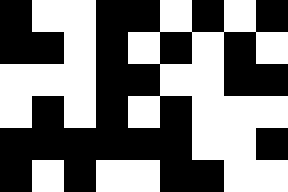[["black", "white", "white", "black", "black", "white", "black", "white", "black"], ["black", "black", "white", "black", "white", "black", "white", "black", "white"], ["white", "white", "white", "black", "black", "white", "white", "black", "black"], ["white", "black", "white", "black", "white", "black", "white", "white", "white"], ["black", "black", "black", "black", "black", "black", "white", "white", "black"], ["black", "white", "black", "white", "white", "black", "black", "white", "white"]]